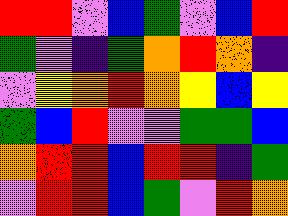[["red", "red", "violet", "blue", "green", "violet", "blue", "red"], ["green", "violet", "indigo", "green", "orange", "red", "orange", "indigo"], ["violet", "yellow", "orange", "red", "orange", "yellow", "blue", "yellow"], ["green", "blue", "red", "violet", "violet", "green", "green", "blue"], ["orange", "red", "red", "blue", "red", "red", "indigo", "green"], ["violet", "red", "red", "blue", "green", "violet", "red", "orange"]]